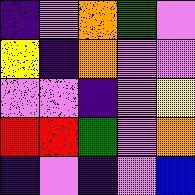[["indigo", "violet", "orange", "green", "violet"], ["yellow", "indigo", "orange", "violet", "violet"], ["violet", "violet", "indigo", "violet", "yellow"], ["red", "red", "green", "violet", "orange"], ["indigo", "violet", "indigo", "violet", "blue"]]